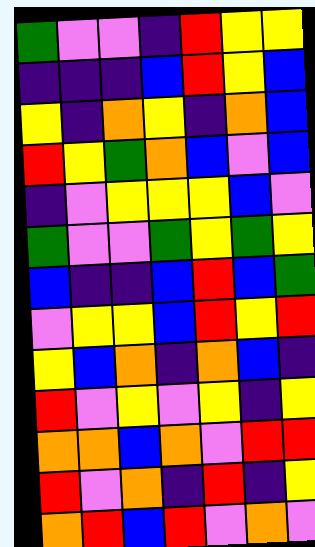[["green", "violet", "violet", "indigo", "red", "yellow", "yellow"], ["indigo", "indigo", "indigo", "blue", "red", "yellow", "blue"], ["yellow", "indigo", "orange", "yellow", "indigo", "orange", "blue"], ["red", "yellow", "green", "orange", "blue", "violet", "blue"], ["indigo", "violet", "yellow", "yellow", "yellow", "blue", "violet"], ["green", "violet", "violet", "green", "yellow", "green", "yellow"], ["blue", "indigo", "indigo", "blue", "red", "blue", "green"], ["violet", "yellow", "yellow", "blue", "red", "yellow", "red"], ["yellow", "blue", "orange", "indigo", "orange", "blue", "indigo"], ["red", "violet", "yellow", "violet", "yellow", "indigo", "yellow"], ["orange", "orange", "blue", "orange", "violet", "red", "red"], ["red", "violet", "orange", "indigo", "red", "indigo", "yellow"], ["orange", "red", "blue", "red", "violet", "orange", "violet"]]